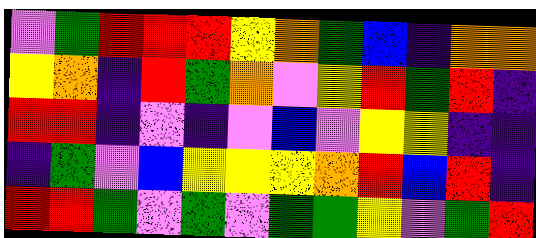[["violet", "green", "red", "red", "red", "yellow", "orange", "green", "blue", "indigo", "orange", "orange"], ["yellow", "orange", "indigo", "red", "green", "orange", "violet", "yellow", "red", "green", "red", "indigo"], ["red", "red", "indigo", "violet", "indigo", "violet", "blue", "violet", "yellow", "yellow", "indigo", "indigo"], ["indigo", "green", "violet", "blue", "yellow", "yellow", "yellow", "orange", "red", "blue", "red", "indigo"], ["red", "red", "green", "violet", "green", "violet", "green", "green", "yellow", "violet", "green", "red"]]